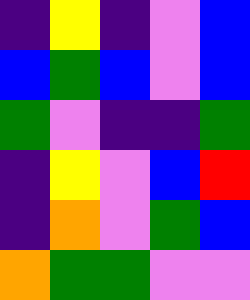[["indigo", "yellow", "indigo", "violet", "blue"], ["blue", "green", "blue", "violet", "blue"], ["green", "violet", "indigo", "indigo", "green"], ["indigo", "yellow", "violet", "blue", "red"], ["indigo", "orange", "violet", "green", "blue"], ["orange", "green", "green", "violet", "violet"]]